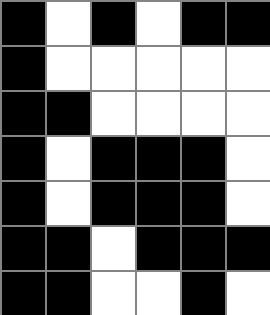[["black", "white", "black", "white", "black", "black"], ["black", "white", "white", "white", "white", "white"], ["black", "black", "white", "white", "white", "white"], ["black", "white", "black", "black", "black", "white"], ["black", "white", "black", "black", "black", "white"], ["black", "black", "white", "black", "black", "black"], ["black", "black", "white", "white", "black", "white"]]